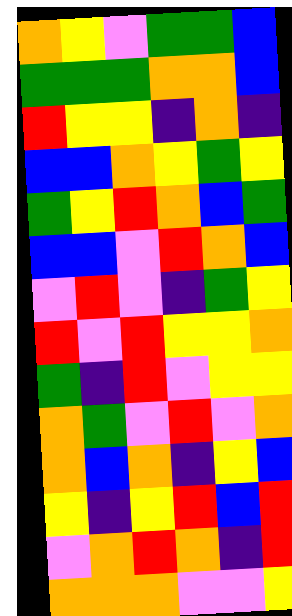[["orange", "yellow", "violet", "green", "green", "blue"], ["green", "green", "green", "orange", "orange", "blue"], ["red", "yellow", "yellow", "indigo", "orange", "indigo"], ["blue", "blue", "orange", "yellow", "green", "yellow"], ["green", "yellow", "red", "orange", "blue", "green"], ["blue", "blue", "violet", "red", "orange", "blue"], ["violet", "red", "violet", "indigo", "green", "yellow"], ["red", "violet", "red", "yellow", "yellow", "orange"], ["green", "indigo", "red", "violet", "yellow", "yellow"], ["orange", "green", "violet", "red", "violet", "orange"], ["orange", "blue", "orange", "indigo", "yellow", "blue"], ["yellow", "indigo", "yellow", "red", "blue", "red"], ["violet", "orange", "red", "orange", "indigo", "red"], ["orange", "orange", "orange", "violet", "violet", "yellow"]]